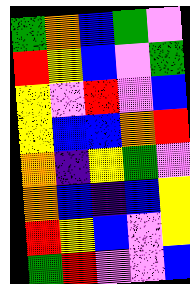[["green", "orange", "blue", "green", "violet"], ["red", "yellow", "blue", "violet", "green"], ["yellow", "violet", "red", "violet", "blue"], ["yellow", "blue", "blue", "orange", "red"], ["orange", "indigo", "yellow", "green", "violet"], ["orange", "blue", "indigo", "blue", "yellow"], ["red", "yellow", "blue", "violet", "yellow"], ["green", "red", "violet", "violet", "blue"]]